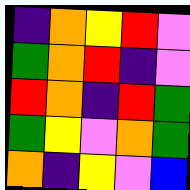[["indigo", "orange", "yellow", "red", "violet"], ["green", "orange", "red", "indigo", "violet"], ["red", "orange", "indigo", "red", "green"], ["green", "yellow", "violet", "orange", "green"], ["orange", "indigo", "yellow", "violet", "blue"]]